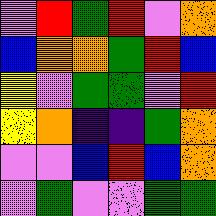[["violet", "red", "green", "red", "violet", "orange"], ["blue", "orange", "orange", "green", "red", "blue"], ["yellow", "violet", "green", "green", "violet", "red"], ["yellow", "orange", "indigo", "indigo", "green", "orange"], ["violet", "violet", "blue", "red", "blue", "orange"], ["violet", "green", "violet", "violet", "green", "green"]]